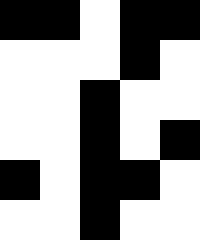[["black", "black", "white", "black", "black"], ["white", "white", "white", "black", "white"], ["white", "white", "black", "white", "white"], ["white", "white", "black", "white", "black"], ["black", "white", "black", "black", "white"], ["white", "white", "black", "white", "white"]]